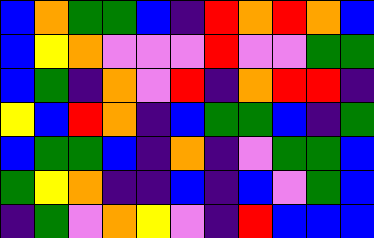[["blue", "orange", "green", "green", "blue", "indigo", "red", "orange", "red", "orange", "blue"], ["blue", "yellow", "orange", "violet", "violet", "violet", "red", "violet", "violet", "green", "green"], ["blue", "green", "indigo", "orange", "violet", "red", "indigo", "orange", "red", "red", "indigo"], ["yellow", "blue", "red", "orange", "indigo", "blue", "green", "green", "blue", "indigo", "green"], ["blue", "green", "green", "blue", "indigo", "orange", "indigo", "violet", "green", "green", "blue"], ["green", "yellow", "orange", "indigo", "indigo", "blue", "indigo", "blue", "violet", "green", "blue"], ["indigo", "green", "violet", "orange", "yellow", "violet", "indigo", "red", "blue", "blue", "blue"]]